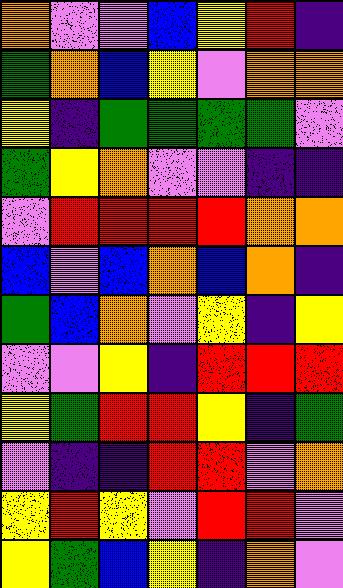[["orange", "violet", "violet", "blue", "yellow", "red", "indigo"], ["green", "orange", "blue", "yellow", "violet", "orange", "orange"], ["yellow", "indigo", "green", "green", "green", "green", "violet"], ["green", "yellow", "orange", "violet", "violet", "indigo", "indigo"], ["violet", "red", "red", "red", "red", "orange", "orange"], ["blue", "violet", "blue", "orange", "blue", "orange", "indigo"], ["green", "blue", "orange", "violet", "yellow", "indigo", "yellow"], ["violet", "violet", "yellow", "indigo", "red", "red", "red"], ["yellow", "green", "red", "red", "yellow", "indigo", "green"], ["violet", "indigo", "indigo", "red", "red", "violet", "orange"], ["yellow", "red", "yellow", "violet", "red", "red", "violet"], ["yellow", "green", "blue", "yellow", "indigo", "orange", "violet"]]